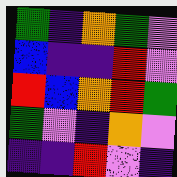[["green", "indigo", "orange", "green", "violet"], ["blue", "indigo", "indigo", "red", "violet"], ["red", "blue", "orange", "red", "green"], ["green", "violet", "indigo", "orange", "violet"], ["indigo", "indigo", "red", "violet", "indigo"]]